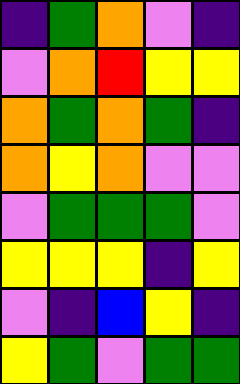[["indigo", "green", "orange", "violet", "indigo"], ["violet", "orange", "red", "yellow", "yellow"], ["orange", "green", "orange", "green", "indigo"], ["orange", "yellow", "orange", "violet", "violet"], ["violet", "green", "green", "green", "violet"], ["yellow", "yellow", "yellow", "indigo", "yellow"], ["violet", "indigo", "blue", "yellow", "indigo"], ["yellow", "green", "violet", "green", "green"]]